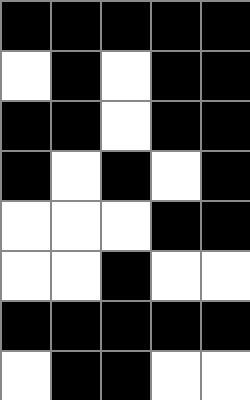[["black", "black", "black", "black", "black"], ["white", "black", "white", "black", "black"], ["black", "black", "white", "black", "black"], ["black", "white", "black", "white", "black"], ["white", "white", "white", "black", "black"], ["white", "white", "black", "white", "white"], ["black", "black", "black", "black", "black"], ["white", "black", "black", "white", "white"]]